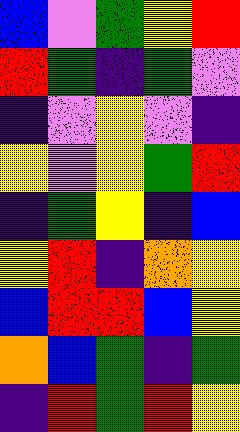[["blue", "violet", "green", "yellow", "red"], ["red", "green", "indigo", "green", "violet"], ["indigo", "violet", "yellow", "violet", "indigo"], ["yellow", "violet", "yellow", "green", "red"], ["indigo", "green", "yellow", "indigo", "blue"], ["yellow", "red", "indigo", "orange", "yellow"], ["blue", "red", "red", "blue", "yellow"], ["orange", "blue", "green", "indigo", "green"], ["indigo", "red", "green", "red", "yellow"]]